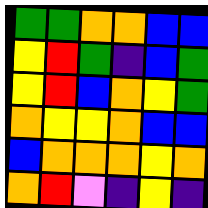[["green", "green", "orange", "orange", "blue", "blue"], ["yellow", "red", "green", "indigo", "blue", "green"], ["yellow", "red", "blue", "orange", "yellow", "green"], ["orange", "yellow", "yellow", "orange", "blue", "blue"], ["blue", "orange", "orange", "orange", "yellow", "orange"], ["orange", "red", "violet", "indigo", "yellow", "indigo"]]